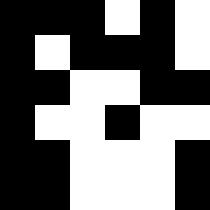[["black", "black", "black", "white", "black", "white"], ["black", "white", "black", "black", "black", "white"], ["black", "black", "white", "white", "black", "black"], ["black", "white", "white", "black", "white", "white"], ["black", "black", "white", "white", "white", "black"], ["black", "black", "white", "white", "white", "black"]]